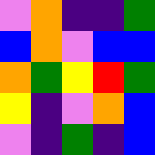[["violet", "orange", "indigo", "indigo", "green"], ["blue", "orange", "violet", "blue", "blue"], ["orange", "green", "yellow", "red", "green"], ["yellow", "indigo", "violet", "orange", "blue"], ["violet", "indigo", "green", "indigo", "blue"]]